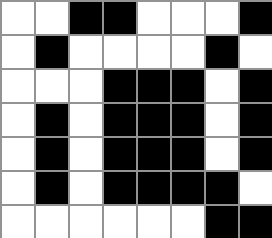[["white", "white", "black", "black", "white", "white", "white", "black"], ["white", "black", "white", "white", "white", "white", "black", "white"], ["white", "white", "white", "black", "black", "black", "white", "black"], ["white", "black", "white", "black", "black", "black", "white", "black"], ["white", "black", "white", "black", "black", "black", "white", "black"], ["white", "black", "white", "black", "black", "black", "black", "white"], ["white", "white", "white", "white", "white", "white", "black", "black"]]